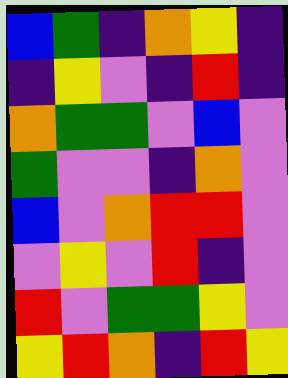[["blue", "green", "indigo", "orange", "yellow", "indigo"], ["indigo", "yellow", "violet", "indigo", "red", "indigo"], ["orange", "green", "green", "violet", "blue", "violet"], ["green", "violet", "violet", "indigo", "orange", "violet"], ["blue", "violet", "orange", "red", "red", "violet"], ["violet", "yellow", "violet", "red", "indigo", "violet"], ["red", "violet", "green", "green", "yellow", "violet"], ["yellow", "red", "orange", "indigo", "red", "yellow"]]